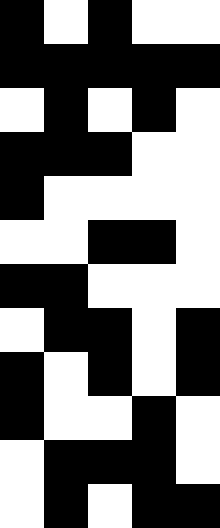[["black", "white", "black", "white", "white"], ["black", "black", "black", "black", "black"], ["white", "black", "white", "black", "white"], ["black", "black", "black", "white", "white"], ["black", "white", "white", "white", "white"], ["white", "white", "black", "black", "white"], ["black", "black", "white", "white", "white"], ["white", "black", "black", "white", "black"], ["black", "white", "black", "white", "black"], ["black", "white", "white", "black", "white"], ["white", "black", "black", "black", "white"], ["white", "black", "white", "black", "black"]]